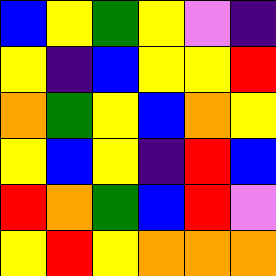[["blue", "yellow", "green", "yellow", "violet", "indigo"], ["yellow", "indigo", "blue", "yellow", "yellow", "red"], ["orange", "green", "yellow", "blue", "orange", "yellow"], ["yellow", "blue", "yellow", "indigo", "red", "blue"], ["red", "orange", "green", "blue", "red", "violet"], ["yellow", "red", "yellow", "orange", "orange", "orange"]]